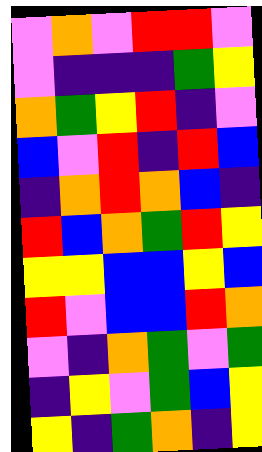[["violet", "orange", "violet", "red", "red", "violet"], ["violet", "indigo", "indigo", "indigo", "green", "yellow"], ["orange", "green", "yellow", "red", "indigo", "violet"], ["blue", "violet", "red", "indigo", "red", "blue"], ["indigo", "orange", "red", "orange", "blue", "indigo"], ["red", "blue", "orange", "green", "red", "yellow"], ["yellow", "yellow", "blue", "blue", "yellow", "blue"], ["red", "violet", "blue", "blue", "red", "orange"], ["violet", "indigo", "orange", "green", "violet", "green"], ["indigo", "yellow", "violet", "green", "blue", "yellow"], ["yellow", "indigo", "green", "orange", "indigo", "yellow"]]